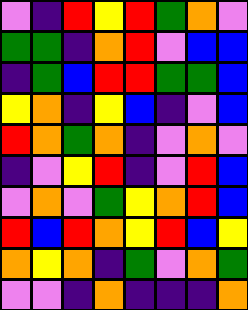[["violet", "indigo", "red", "yellow", "red", "green", "orange", "violet"], ["green", "green", "indigo", "orange", "red", "violet", "blue", "blue"], ["indigo", "green", "blue", "red", "red", "green", "green", "blue"], ["yellow", "orange", "indigo", "yellow", "blue", "indigo", "violet", "blue"], ["red", "orange", "green", "orange", "indigo", "violet", "orange", "violet"], ["indigo", "violet", "yellow", "red", "indigo", "violet", "red", "blue"], ["violet", "orange", "violet", "green", "yellow", "orange", "red", "blue"], ["red", "blue", "red", "orange", "yellow", "red", "blue", "yellow"], ["orange", "yellow", "orange", "indigo", "green", "violet", "orange", "green"], ["violet", "violet", "indigo", "orange", "indigo", "indigo", "indigo", "orange"]]